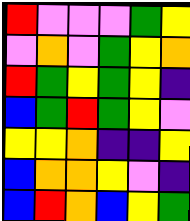[["red", "violet", "violet", "violet", "green", "yellow"], ["violet", "orange", "violet", "green", "yellow", "orange"], ["red", "green", "yellow", "green", "yellow", "indigo"], ["blue", "green", "red", "green", "yellow", "violet"], ["yellow", "yellow", "orange", "indigo", "indigo", "yellow"], ["blue", "orange", "orange", "yellow", "violet", "indigo"], ["blue", "red", "orange", "blue", "yellow", "green"]]